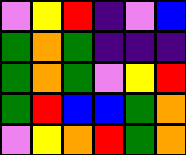[["violet", "yellow", "red", "indigo", "violet", "blue"], ["green", "orange", "green", "indigo", "indigo", "indigo"], ["green", "orange", "green", "violet", "yellow", "red"], ["green", "red", "blue", "blue", "green", "orange"], ["violet", "yellow", "orange", "red", "green", "orange"]]